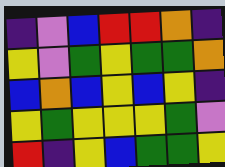[["indigo", "violet", "blue", "red", "red", "orange", "indigo"], ["yellow", "violet", "green", "yellow", "green", "green", "orange"], ["blue", "orange", "blue", "yellow", "blue", "yellow", "indigo"], ["yellow", "green", "yellow", "yellow", "yellow", "green", "violet"], ["red", "indigo", "yellow", "blue", "green", "green", "yellow"]]